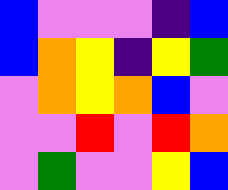[["blue", "violet", "violet", "violet", "indigo", "blue"], ["blue", "orange", "yellow", "indigo", "yellow", "green"], ["violet", "orange", "yellow", "orange", "blue", "violet"], ["violet", "violet", "red", "violet", "red", "orange"], ["violet", "green", "violet", "violet", "yellow", "blue"]]